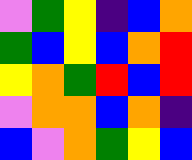[["violet", "green", "yellow", "indigo", "blue", "orange"], ["green", "blue", "yellow", "blue", "orange", "red"], ["yellow", "orange", "green", "red", "blue", "red"], ["violet", "orange", "orange", "blue", "orange", "indigo"], ["blue", "violet", "orange", "green", "yellow", "blue"]]